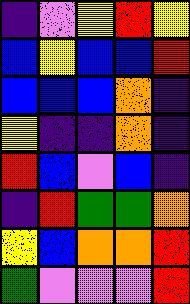[["indigo", "violet", "yellow", "red", "yellow"], ["blue", "yellow", "blue", "blue", "red"], ["blue", "blue", "blue", "orange", "indigo"], ["yellow", "indigo", "indigo", "orange", "indigo"], ["red", "blue", "violet", "blue", "indigo"], ["indigo", "red", "green", "green", "orange"], ["yellow", "blue", "orange", "orange", "red"], ["green", "violet", "violet", "violet", "red"]]